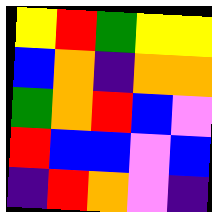[["yellow", "red", "green", "yellow", "yellow"], ["blue", "orange", "indigo", "orange", "orange"], ["green", "orange", "red", "blue", "violet"], ["red", "blue", "blue", "violet", "blue"], ["indigo", "red", "orange", "violet", "indigo"]]